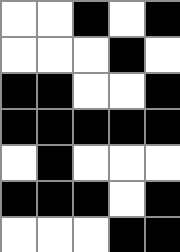[["white", "white", "black", "white", "black"], ["white", "white", "white", "black", "white"], ["black", "black", "white", "white", "black"], ["black", "black", "black", "black", "black"], ["white", "black", "white", "white", "white"], ["black", "black", "black", "white", "black"], ["white", "white", "white", "black", "black"]]